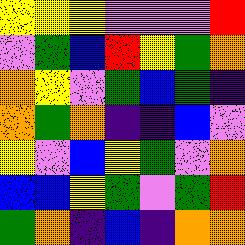[["yellow", "yellow", "yellow", "violet", "violet", "violet", "red"], ["violet", "green", "blue", "red", "yellow", "green", "orange"], ["orange", "yellow", "violet", "green", "blue", "green", "indigo"], ["orange", "green", "orange", "indigo", "indigo", "blue", "violet"], ["yellow", "violet", "blue", "yellow", "green", "violet", "orange"], ["blue", "blue", "yellow", "green", "violet", "green", "red"], ["green", "orange", "indigo", "blue", "indigo", "orange", "orange"]]